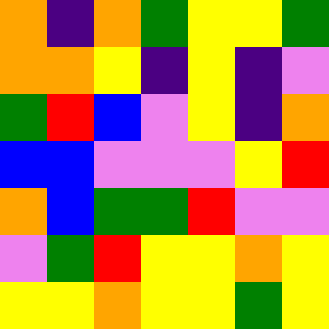[["orange", "indigo", "orange", "green", "yellow", "yellow", "green"], ["orange", "orange", "yellow", "indigo", "yellow", "indigo", "violet"], ["green", "red", "blue", "violet", "yellow", "indigo", "orange"], ["blue", "blue", "violet", "violet", "violet", "yellow", "red"], ["orange", "blue", "green", "green", "red", "violet", "violet"], ["violet", "green", "red", "yellow", "yellow", "orange", "yellow"], ["yellow", "yellow", "orange", "yellow", "yellow", "green", "yellow"]]